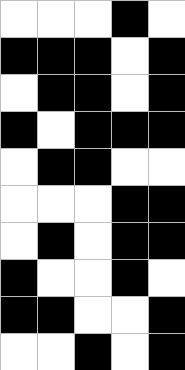[["white", "white", "white", "black", "white"], ["black", "black", "black", "white", "black"], ["white", "black", "black", "white", "black"], ["black", "white", "black", "black", "black"], ["white", "black", "black", "white", "white"], ["white", "white", "white", "black", "black"], ["white", "black", "white", "black", "black"], ["black", "white", "white", "black", "white"], ["black", "black", "white", "white", "black"], ["white", "white", "black", "white", "black"]]